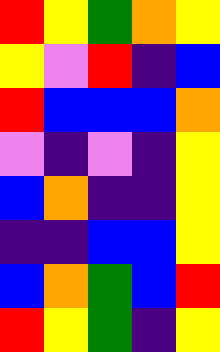[["red", "yellow", "green", "orange", "yellow"], ["yellow", "violet", "red", "indigo", "blue"], ["red", "blue", "blue", "blue", "orange"], ["violet", "indigo", "violet", "indigo", "yellow"], ["blue", "orange", "indigo", "indigo", "yellow"], ["indigo", "indigo", "blue", "blue", "yellow"], ["blue", "orange", "green", "blue", "red"], ["red", "yellow", "green", "indigo", "yellow"]]